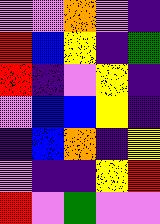[["violet", "violet", "orange", "violet", "indigo"], ["red", "blue", "yellow", "indigo", "green"], ["red", "indigo", "violet", "yellow", "indigo"], ["violet", "blue", "blue", "yellow", "indigo"], ["indigo", "blue", "orange", "indigo", "yellow"], ["violet", "indigo", "indigo", "yellow", "red"], ["red", "violet", "green", "violet", "violet"]]